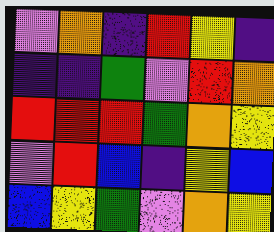[["violet", "orange", "indigo", "red", "yellow", "indigo"], ["indigo", "indigo", "green", "violet", "red", "orange"], ["red", "red", "red", "green", "orange", "yellow"], ["violet", "red", "blue", "indigo", "yellow", "blue"], ["blue", "yellow", "green", "violet", "orange", "yellow"]]